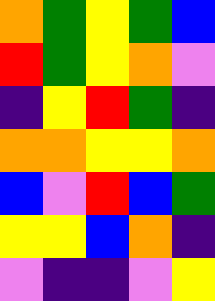[["orange", "green", "yellow", "green", "blue"], ["red", "green", "yellow", "orange", "violet"], ["indigo", "yellow", "red", "green", "indigo"], ["orange", "orange", "yellow", "yellow", "orange"], ["blue", "violet", "red", "blue", "green"], ["yellow", "yellow", "blue", "orange", "indigo"], ["violet", "indigo", "indigo", "violet", "yellow"]]